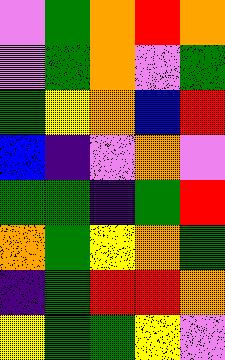[["violet", "green", "orange", "red", "orange"], ["violet", "green", "orange", "violet", "green"], ["green", "yellow", "orange", "blue", "red"], ["blue", "indigo", "violet", "orange", "violet"], ["green", "green", "indigo", "green", "red"], ["orange", "green", "yellow", "orange", "green"], ["indigo", "green", "red", "red", "orange"], ["yellow", "green", "green", "yellow", "violet"]]